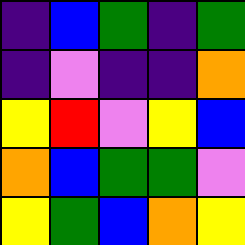[["indigo", "blue", "green", "indigo", "green"], ["indigo", "violet", "indigo", "indigo", "orange"], ["yellow", "red", "violet", "yellow", "blue"], ["orange", "blue", "green", "green", "violet"], ["yellow", "green", "blue", "orange", "yellow"]]